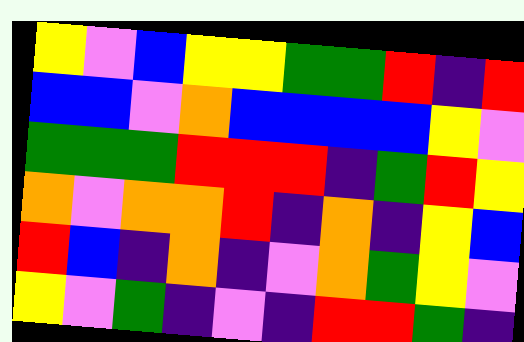[["yellow", "violet", "blue", "yellow", "yellow", "green", "green", "red", "indigo", "red"], ["blue", "blue", "violet", "orange", "blue", "blue", "blue", "blue", "yellow", "violet"], ["green", "green", "green", "red", "red", "red", "indigo", "green", "red", "yellow"], ["orange", "violet", "orange", "orange", "red", "indigo", "orange", "indigo", "yellow", "blue"], ["red", "blue", "indigo", "orange", "indigo", "violet", "orange", "green", "yellow", "violet"], ["yellow", "violet", "green", "indigo", "violet", "indigo", "red", "red", "green", "indigo"]]